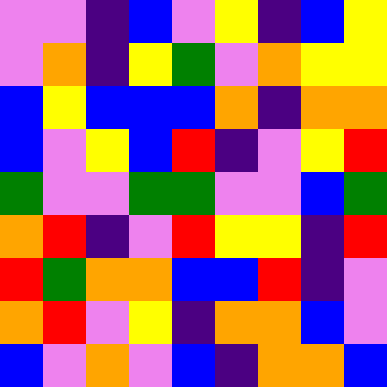[["violet", "violet", "indigo", "blue", "violet", "yellow", "indigo", "blue", "yellow"], ["violet", "orange", "indigo", "yellow", "green", "violet", "orange", "yellow", "yellow"], ["blue", "yellow", "blue", "blue", "blue", "orange", "indigo", "orange", "orange"], ["blue", "violet", "yellow", "blue", "red", "indigo", "violet", "yellow", "red"], ["green", "violet", "violet", "green", "green", "violet", "violet", "blue", "green"], ["orange", "red", "indigo", "violet", "red", "yellow", "yellow", "indigo", "red"], ["red", "green", "orange", "orange", "blue", "blue", "red", "indigo", "violet"], ["orange", "red", "violet", "yellow", "indigo", "orange", "orange", "blue", "violet"], ["blue", "violet", "orange", "violet", "blue", "indigo", "orange", "orange", "blue"]]